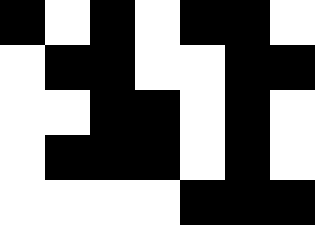[["black", "white", "black", "white", "black", "black", "white"], ["white", "black", "black", "white", "white", "black", "black"], ["white", "white", "black", "black", "white", "black", "white"], ["white", "black", "black", "black", "white", "black", "white"], ["white", "white", "white", "white", "black", "black", "black"]]